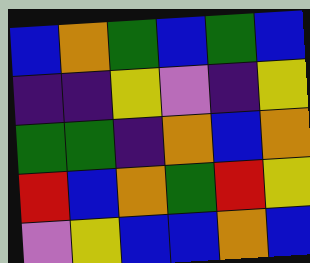[["blue", "orange", "green", "blue", "green", "blue"], ["indigo", "indigo", "yellow", "violet", "indigo", "yellow"], ["green", "green", "indigo", "orange", "blue", "orange"], ["red", "blue", "orange", "green", "red", "yellow"], ["violet", "yellow", "blue", "blue", "orange", "blue"]]